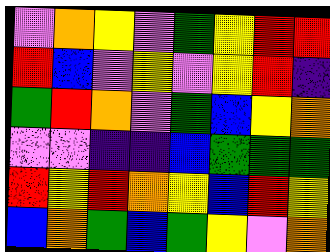[["violet", "orange", "yellow", "violet", "green", "yellow", "red", "red"], ["red", "blue", "violet", "yellow", "violet", "yellow", "red", "indigo"], ["green", "red", "orange", "violet", "green", "blue", "yellow", "orange"], ["violet", "violet", "indigo", "indigo", "blue", "green", "green", "green"], ["red", "yellow", "red", "orange", "yellow", "blue", "red", "yellow"], ["blue", "orange", "green", "blue", "green", "yellow", "violet", "orange"]]